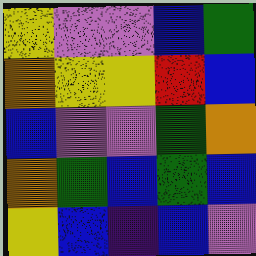[["yellow", "violet", "violet", "blue", "green"], ["orange", "yellow", "yellow", "red", "blue"], ["blue", "violet", "violet", "green", "orange"], ["orange", "green", "blue", "green", "blue"], ["yellow", "blue", "indigo", "blue", "violet"]]